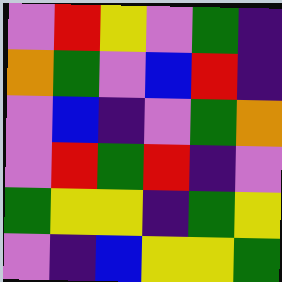[["violet", "red", "yellow", "violet", "green", "indigo"], ["orange", "green", "violet", "blue", "red", "indigo"], ["violet", "blue", "indigo", "violet", "green", "orange"], ["violet", "red", "green", "red", "indigo", "violet"], ["green", "yellow", "yellow", "indigo", "green", "yellow"], ["violet", "indigo", "blue", "yellow", "yellow", "green"]]